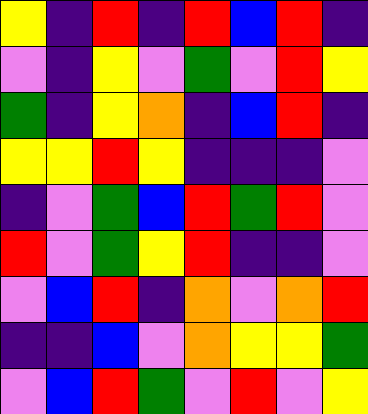[["yellow", "indigo", "red", "indigo", "red", "blue", "red", "indigo"], ["violet", "indigo", "yellow", "violet", "green", "violet", "red", "yellow"], ["green", "indigo", "yellow", "orange", "indigo", "blue", "red", "indigo"], ["yellow", "yellow", "red", "yellow", "indigo", "indigo", "indigo", "violet"], ["indigo", "violet", "green", "blue", "red", "green", "red", "violet"], ["red", "violet", "green", "yellow", "red", "indigo", "indigo", "violet"], ["violet", "blue", "red", "indigo", "orange", "violet", "orange", "red"], ["indigo", "indigo", "blue", "violet", "orange", "yellow", "yellow", "green"], ["violet", "blue", "red", "green", "violet", "red", "violet", "yellow"]]